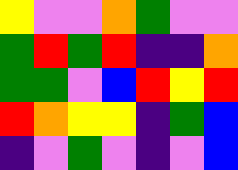[["yellow", "violet", "violet", "orange", "green", "violet", "violet"], ["green", "red", "green", "red", "indigo", "indigo", "orange"], ["green", "green", "violet", "blue", "red", "yellow", "red"], ["red", "orange", "yellow", "yellow", "indigo", "green", "blue"], ["indigo", "violet", "green", "violet", "indigo", "violet", "blue"]]